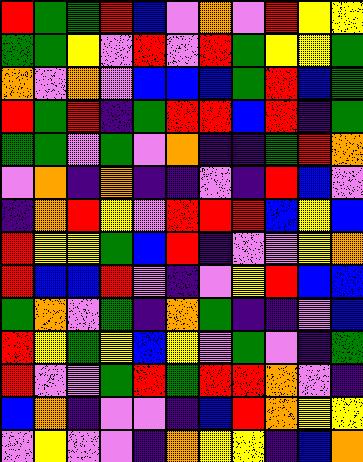[["red", "green", "green", "red", "blue", "violet", "orange", "violet", "red", "yellow", "yellow"], ["green", "green", "yellow", "violet", "red", "violet", "red", "green", "yellow", "yellow", "green"], ["orange", "violet", "orange", "violet", "blue", "blue", "blue", "green", "red", "blue", "green"], ["red", "green", "red", "indigo", "green", "red", "red", "blue", "red", "indigo", "green"], ["green", "green", "violet", "green", "violet", "orange", "indigo", "indigo", "green", "red", "orange"], ["violet", "orange", "indigo", "orange", "indigo", "indigo", "violet", "indigo", "red", "blue", "violet"], ["indigo", "orange", "red", "yellow", "violet", "red", "red", "red", "blue", "yellow", "blue"], ["red", "yellow", "yellow", "green", "blue", "red", "indigo", "violet", "violet", "yellow", "orange"], ["red", "blue", "blue", "red", "violet", "indigo", "violet", "yellow", "red", "blue", "blue"], ["green", "orange", "violet", "green", "indigo", "orange", "green", "indigo", "indigo", "violet", "blue"], ["red", "yellow", "green", "yellow", "blue", "yellow", "violet", "green", "violet", "indigo", "green"], ["red", "violet", "violet", "green", "red", "green", "red", "red", "orange", "violet", "indigo"], ["blue", "orange", "indigo", "violet", "violet", "indigo", "blue", "red", "orange", "yellow", "yellow"], ["violet", "yellow", "violet", "violet", "indigo", "orange", "yellow", "yellow", "indigo", "blue", "orange"]]